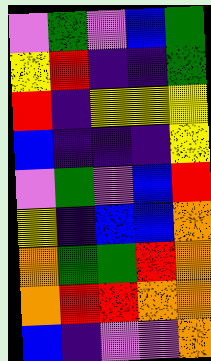[["violet", "green", "violet", "blue", "green"], ["yellow", "red", "indigo", "indigo", "green"], ["red", "indigo", "yellow", "yellow", "yellow"], ["blue", "indigo", "indigo", "indigo", "yellow"], ["violet", "green", "violet", "blue", "red"], ["yellow", "indigo", "blue", "blue", "orange"], ["orange", "green", "green", "red", "orange"], ["orange", "red", "red", "orange", "orange"], ["blue", "indigo", "violet", "violet", "orange"]]